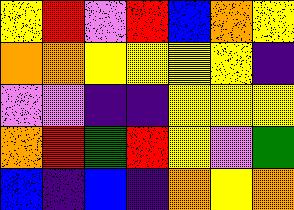[["yellow", "red", "violet", "red", "blue", "orange", "yellow"], ["orange", "orange", "yellow", "yellow", "yellow", "yellow", "indigo"], ["violet", "violet", "indigo", "indigo", "yellow", "yellow", "yellow"], ["orange", "red", "green", "red", "yellow", "violet", "green"], ["blue", "indigo", "blue", "indigo", "orange", "yellow", "orange"]]